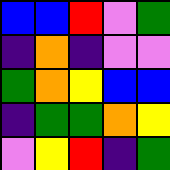[["blue", "blue", "red", "violet", "green"], ["indigo", "orange", "indigo", "violet", "violet"], ["green", "orange", "yellow", "blue", "blue"], ["indigo", "green", "green", "orange", "yellow"], ["violet", "yellow", "red", "indigo", "green"]]